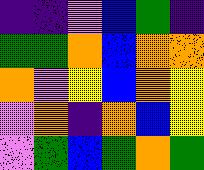[["indigo", "indigo", "violet", "blue", "green", "indigo"], ["green", "green", "orange", "blue", "orange", "orange"], ["orange", "violet", "yellow", "blue", "orange", "yellow"], ["violet", "orange", "indigo", "orange", "blue", "yellow"], ["violet", "green", "blue", "green", "orange", "green"]]